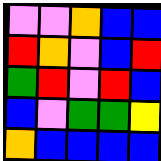[["violet", "violet", "orange", "blue", "blue"], ["red", "orange", "violet", "blue", "red"], ["green", "red", "violet", "red", "blue"], ["blue", "violet", "green", "green", "yellow"], ["orange", "blue", "blue", "blue", "blue"]]